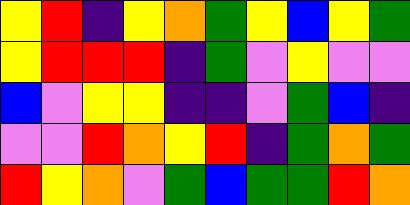[["yellow", "red", "indigo", "yellow", "orange", "green", "yellow", "blue", "yellow", "green"], ["yellow", "red", "red", "red", "indigo", "green", "violet", "yellow", "violet", "violet"], ["blue", "violet", "yellow", "yellow", "indigo", "indigo", "violet", "green", "blue", "indigo"], ["violet", "violet", "red", "orange", "yellow", "red", "indigo", "green", "orange", "green"], ["red", "yellow", "orange", "violet", "green", "blue", "green", "green", "red", "orange"]]